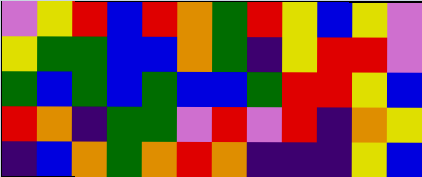[["violet", "yellow", "red", "blue", "red", "orange", "green", "red", "yellow", "blue", "yellow", "violet"], ["yellow", "green", "green", "blue", "blue", "orange", "green", "indigo", "yellow", "red", "red", "violet"], ["green", "blue", "green", "blue", "green", "blue", "blue", "green", "red", "red", "yellow", "blue"], ["red", "orange", "indigo", "green", "green", "violet", "red", "violet", "red", "indigo", "orange", "yellow"], ["indigo", "blue", "orange", "green", "orange", "red", "orange", "indigo", "indigo", "indigo", "yellow", "blue"]]